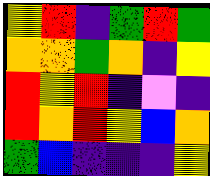[["yellow", "red", "indigo", "green", "red", "green"], ["orange", "orange", "green", "orange", "indigo", "yellow"], ["red", "yellow", "red", "indigo", "violet", "indigo"], ["red", "orange", "red", "yellow", "blue", "orange"], ["green", "blue", "indigo", "indigo", "indigo", "yellow"]]